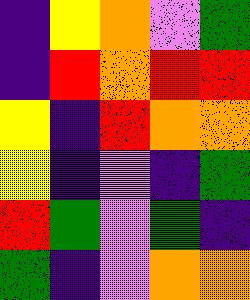[["indigo", "yellow", "orange", "violet", "green"], ["indigo", "red", "orange", "red", "red"], ["yellow", "indigo", "red", "orange", "orange"], ["yellow", "indigo", "violet", "indigo", "green"], ["red", "green", "violet", "green", "indigo"], ["green", "indigo", "violet", "orange", "orange"]]